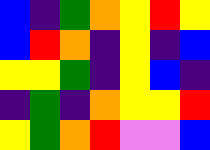[["blue", "indigo", "green", "orange", "yellow", "red", "yellow"], ["blue", "red", "orange", "indigo", "yellow", "indigo", "blue"], ["yellow", "yellow", "green", "indigo", "yellow", "blue", "indigo"], ["indigo", "green", "indigo", "orange", "yellow", "yellow", "red"], ["yellow", "green", "orange", "red", "violet", "violet", "blue"]]